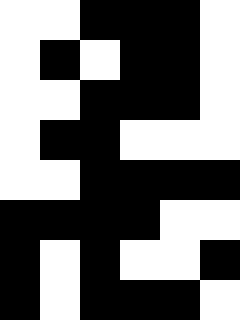[["white", "white", "black", "black", "black", "white"], ["white", "black", "white", "black", "black", "white"], ["white", "white", "black", "black", "black", "white"], ["white", "black", "black", "white", "white", "white"], ["white", "white", "black", "black", "black", "black"], ["black", "black", "black", "black", "white", "white"], ["black", "white", "black", "white", "white", "black"], ["black", "white", "black", "black", "black", "white"]]